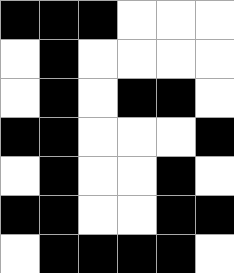[["black", "black", "black", "white", "white", "white"], ["white", "black", "white", "white", "white", "white"], ["white", "black", "white", "black", "black", "white"], ["black", "black", "white", "white", "white", "black"], ["white", "black", "white", "white", "black", "white"], ["black", "black", "white", "white", "black", "black"], ["white", "black", "black", "black", "black", "white"]]